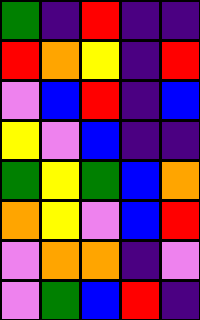[["green", "indigo", "red", "indigo", "indigo"], ["red", "orange", "yellow", "indigo", "red"], ["violet", "blue", "red", "indigo", "blue"], ["yellow", "violet", "blue", "indigo", "indigo"], ["green", "yellow", "green", "blue", "orange"], ["orange", "yellow", "violet", "blue", "red"], ["violet", "orange", "orange", "indigo", "violet"], ["violet", "green", "blue", "red", "indigo"]]